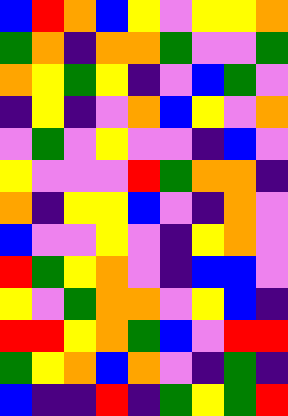[["blue", "red", "orange", "blue", "yellow", "violet", "yellow", "yellow", "orange"], ["green", "orange", "indigo", "orange", "orange", "green", "violet", "violet", "green"], ["orange", "yellow", "green", "yellow", "indigo", "violet", "blue", "green", "violet"], ["indigo", "yellow", "indigo", "violet", "orange", "blue", "yellow", "violet", "orange"], ["violet", "green", "violet", "yellow", "violet", "violet", "indigo", "blue", "violet"], ["yellow", "violet", "violet", "violet", "red", "green", "orange", "orange", "indigo"], ["orange", "indigo", "yellow", "yellow", "blue", "violet", "indigo", "orange", "violet"], ["blue", "violet", "violet", "yellow", "violet", "indigo", "yellow", "orange", "violet"], ["red", "green", "yellow", "orange", "violet", "indigo", "blue", "blue", "violet"], ["yellow", "violet", "green", "orange", "orange", "violet", "yellow", "blue", "indigo"], ["red", "red", "yellow", "orange", "green", "blue", "violet", "red", "red"], ["green", "yellow", "orange", "blue", "orange", "violet", "indigo", "green", "indigo"], ["blue", "indigo", "indigo", "red", "indigo", "green", "yellow", "green", "red"]]